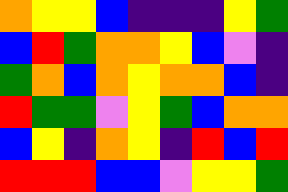[["orange", "yellow", "yellow", "blue", "indigo", "indigo", "indigo", "yellow", "green"], ["blue", "red", "green", "orange", "orange", "yellow", "blue", "violet", "indigo"], ["green", "orange", "blue", "orange", "yellow", "orange", "orange", "blue", "indigo"], ["red", "green", "green", "violet", "yellow", "green", "blue", "orange", "orange"], ["blue", "yellow", "indigo", "orange", "yellow", "indigo", "red", "blue", "red"], ["red", "red", "red", "blue", "blue", "violet", "yellow", "yellow", "green"]]